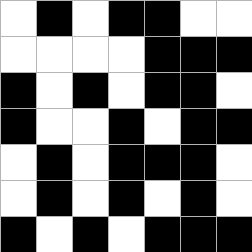[["white", "black", "white", "black", "black", "white", "white"], ["white", "white", "white", "white", "black", "black", "black"], ["black", "white", "black", "white", "black", "black", "white"], ["black", "white", "white", "black", "white", "black", "black"], ["white", "black", "white", "black", "black", "black", "white"], ["white", "black", "white", "black", "white", "black", "white"], ["black", "white", "black", "white", "black", "black", "black"]]